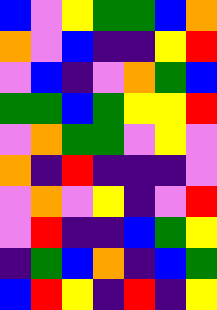[["blue", "violet", "yellow", "green", "green", "blue", "orange"], ["orange", "violet", "blue", "indigo", "indigo", "yellow", "red"], ["violet", "blue", "indigo", "violet", "orange", "green", "blue"], ["green", "green", "blue", "green", "yellow", "yellow", "red"], ["violet", "orange", "green", "green", "violet", "yellow", "violet"], ["orange", "indigo", "red", "indigo", "indigo", "indigo", "violet"], ["violet", "orange", "violet", "yellow", "indigo", "violet", "red"], ["violet", "red", "indigo", "indigo", "blue", "green", "yellow"], ["indigo", "green", "blue", "orange", "indigo", "blue", "green"], ["blue", "red", "yellow", "indigo", "red", "indigo", "yellow"]]